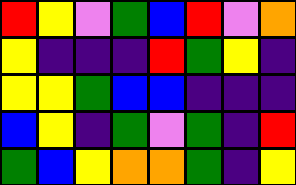[["red", "yellow", "violet", "green", "blue", "red", "violet", "orange"], ["yellow", "indigo", "indigo", "indigo", "red", "green", "yellow", "indigo"], ["yellow", "yellow", "green", "blue", "blue", "indigo", "indigo", "indigo"], ["blue", "yellow", "indigo", "green", "violet", "green", "indigo", "red"], ["green", "blue", "yellow", "orange", "orange", "green", "indigo", "yellow"]]